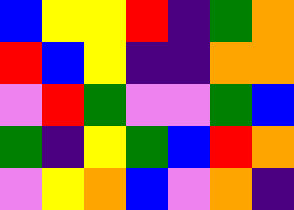[["blue", "yellow", "yellow", "red", "indigo", "green", "orange"], ["red", "blue", "yellow", "indigo", "indigo", "orange", "orange"], ["violet", "red", "green", "violet", "violet", "green", "blue"], ["green", "indigo", "yellow", "green", "blue", "red", "orange"], ["violet", "yellow", "orange", "blue", "violet", "orange", "indigo"]]